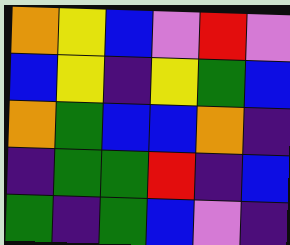[["orange", "yellow", "blue", "violet", "red", "violet"], ["blue", "yellow", "indigo", "yellow", "green", "blue"], ["orange", "green", "blue", "blue", "orange", "indigo"], ["indigo", "green", "green", "red", "indigo", "blue"], ["green", "indigo", "green", "blue", "violet", "indigo"]]